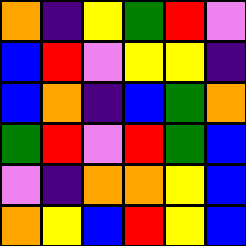[["orange", "indigo", "yellow", "green", "red", "violet"], ["blue", "red", "violet", "yellow", "yellow", "indigo"], ["blue", "orange", "indigo", "blue", "green", "orange"], ["green", "red", "violet", "red", "green", "blue"], ["violet", "indigo", "orange", "orange", "yellow", "blue"], ["orange", "yellow", "blue", "red", "yellow", "blue"]]